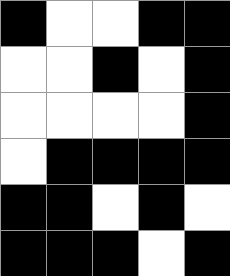[["black", "white", "white", "black", "black"], ["white", "white", "black", "white", "black"], ["white", "white", "white", "white", "black"], ["white", "black", "black", "black", "black"], ["black", "black", "white", "black", "white"], ["black", "black", "black", "white", "black"]]